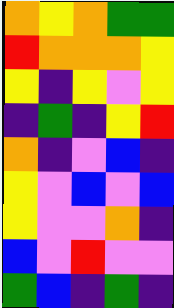[["orange", "yellow", "orange", "green", "green"], ["red", "orange", "orange", "orange", "yellow"], ["yellow", "indigo", "yellow", "violet", "yellow"], ["indigo", "green", "indigo", "yellow", "red"], ["orange", "indigo", "violet", "blue", "indigo"], ["yellow", "violet", "blue", "violet", "blue"], ["yellow", "violet", "violet", "orange", "indigo"], ["blue", "violet", "red", "violet", "violet"], ["green", "blue", "indigo", "green", "indigo"]]